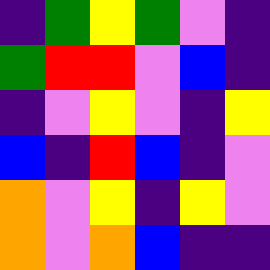[["indigo", "green", "yellow", "green", "violet", "indigo"], ["green", "red", "red", "violet", "blue", "indigo"], ["indigo", "violet", "yellow", "violet", "indigo", "yellow"], ["blue", "indigo", "red", "blue", "indigo", "violet"], ["orange", "violet", "yellow", "indigo", "yellow", "violet"], ["orange", "violet", "orange", "blue", "indigo", "indigo"]]